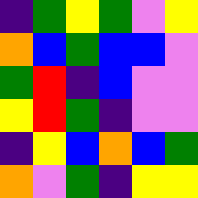[["indigo", "green", "yellow", "green", "violet", "yellow"], ["orange", "blue", "green", "blue", "blue", "violet"], ["green", "red", "indigo", "blue", "violet", "violet"], ["yellow", "red", "green", "indigo", "violet", "violet"], ["indigo", "yellow", "blue", "orange", "blue", "green"], ["orange", "violet", "green", "indigo", "yellow", "yellow"]]